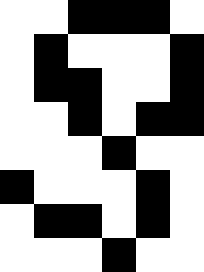[["white", "white", "black", "black", "black", "white"], ["white", "black", "white", "white", "white", "black"], ["white", "black", "black", "white", "white", "black"], ["white", "white", "black", "white", "black", "black"], ["white", "white", "white", "black", "white", "white"], ["black", "white", "white", "white", "black", "white"], ["white", "black", "black", "white", "black", "white"], ["white", "white", "white", "black", "white", "white"]]